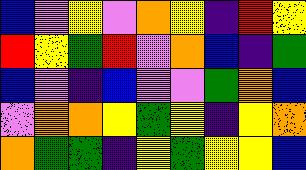[["blue", "violet", "yellow", "violet", "orange", "yellow", "indigo", "red", "yellow"], ["red", "yellow", "green", "red", "violet", "orange", "blue", "indigo", "green"], ["blue", "violet", "indigo", "blue", "violet", "violet", "green", "orange", "blue"], ["violet", "orange", "orange", "yellow", "green", "yellow", "indigo", "yellow", "orange"], ["orange", "green", "green", "indigo", "yellow", "green", "yellow", "yellow", "blue"]]